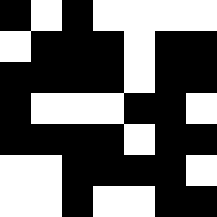[["black", "white", "black", "white", "white", "white", "white"], ["white", "black", "black", "black", "white", "black", "black"], ["black", "black", "black", "black", "white", "black", "black"], ["black", "white", "white", "white", "black", "black", "white"], ["black", "black", "black", "black", "white", "black", "black"], ["white", "white", "black", "black", "black", "black", "white"], ["white", "white", "black", "white", "white", "black", "black"]]